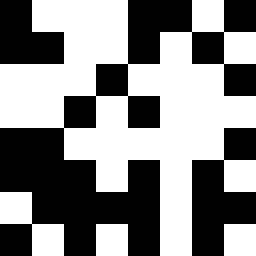[["black", "white", "white", "white", "black", "black", "white", "black"], ["black", "black", "white", "white", "black", "white", "black", "white"], ["white", "white", "white", "black", "white", "white", "white", "black"], ["white", "white", "black", "white", "black", "white", "white", "white"], ["black", "black", "white", "white", "white", "white", "white", "black"], ["black", "black", "black", "white", "black", "white", "black", "white"], ["white", "black", "black", "black", "black", "white", "black", "black"], ["black", "white", "black", "white", "black", "white", "black", "white"]]